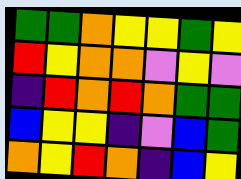[["green", "green", "orange", "yellow", "yellow", "green", "yellow"], ["red", "yellow", "orange", "orange", "violet", "yellow", "violet"], ["indigo", "red", "orange", "red", "orange", "green", "green"], ["blue", "yellow", "yellow", "indigo", "violet", "blue", "green"], ["orange", "yellow", "red", "orange", "indigo", "blue", "yellow"]]